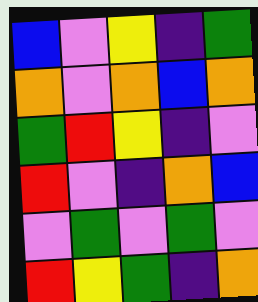[["blue", "violet", "yellow", "indigo", "green"], ["orange", "violet", "orange", "blue", "orange"], ["green", "red", "yellow", "indigo", "violet"], ["red", "violet", "indigo", "orange", "blue"], ["violet", "green", "violet", "green", "violet"], ["red", "yellow", "green", "indigo", "orange"]]